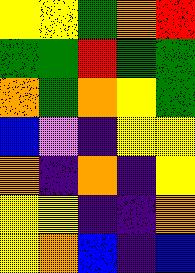[["yellow", "yellow", "green", "orange", "red"], ["green", "green", "red", "green", "green"], ["orange", "green", "orange", "yellow", "green"], ["blue", "violet", "indigo", "yellow", "yellow"], ["orange", "indigo", "orange", "indigo", "yellow"], ["yellow", "yellow", "indigo", "indigo", "orange"], ["yellow", "orange", "blue", "indigo", "blue"]]